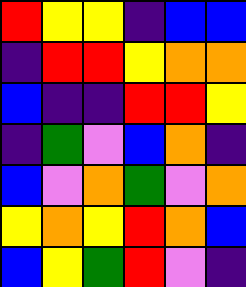[["red", "yellow", "yellow", "indigo", "blue", "blue"], ["indigo", "red", "red", "yellow", "orange", "orange"], ["blue", "indigo", "indigo", "red", "red", "yellow"], ["indigo", "green", "violet", "blue", "orange", "indigo"], ["blue", "violet", "orange", "green", "violet", "orange"], ["yellow", "orange", "yellow", "red", "orange", "blue"], ["blue", "yellow", "green", "red", "violet", "indigo"]]